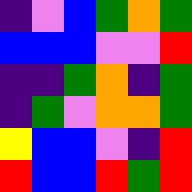[["indigo", "violet", "blue", "green", "orange", "green"], ["blue", "blue", "blue", "violet", "violet", "red"], ["indigo", "indigo", "green", "orange", "indigo", "green"], ["indigo", "green", "violet", "orange", "orange", "green"], ["yellow", "blue", "blue", "violet", "indigo", "red"], ["red", "blue", "blue", "red", "green", "red"]]